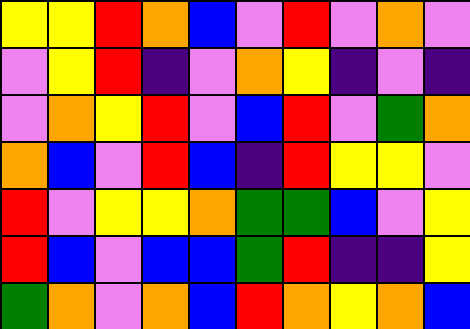[["yellow", "yellow", "red", "orange", "blue", "violet", "red", "violet", "orange", "violet"], ["violet", "yellow", "red", "indigo", "violet", "orange", "yellow", "indigo", "violet", "indigo"], ["violet", "orange", "yellow", "red", "violet", "blue", "red", "violet", "green", "orange"], ["orange", "blue", "violet", "red", "blue", "indigo", "red", "yellow", "yellow", "violet"], ["red", "violet", "yellow", "yellow", "orange", "green", "green", "blue", "violet", "yellow"], ["red", "blue", "violet", "blue", "blue", "green", "red", "indigo", "indigo", "yellow"], ["green", "orange", "violet", "orange", "blue", "red", "orange", "yellow", "orange", "blue"]]